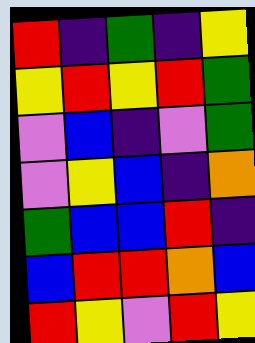[["red", "indigo", "green", "indigo", "yellow"], ["yellow", "red", "yellow", "red", "green"], ["violet", "blue", "indigo", "violet", "green"], ["violet", "yellow", "blue", "indigo", "orange"], ["green", "blue", "blue", "red", "indigo"], ["blue", "red", "red", "orange", "blue"], ["red", "yellow", "violet", "red", "yellow"]]